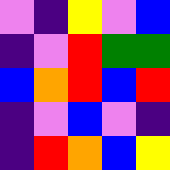[["violet", "indigo", "yellow", "violet", "blue"], ["indigo", "violet", "red", "green", "green"], ["blue", "orange", "red", "blue", "red"], ["indigo", "violet", "blue", "violet", "indigo"], ["indigo", "red", "orange", "blue", "yellow"]]